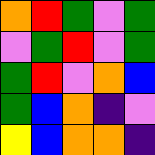[["orange", "red", "green", "violet", "green"], ["violet", "green", "red", "violet", "green"], ["green", "red", "violet", "orange", "blue"], ["green", "blue", "orange", "indigo", "violet"], ["yellow", "blue", "orange", "orange", "indigo"]]